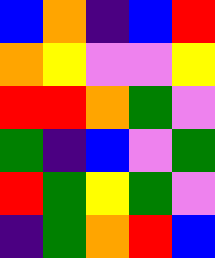[["blue", "orange", "indigo", "blue", "red"], ["orange", "yellow", "violet", "violet", "yellow"], ["red", "red", "orange", "green", "violet"], ["green", "indigo", "blue", "violet", "green"], ["red", "green", "yellow", "green", "violet"], ["indigo", "green", "orange", "red", "blue"]]